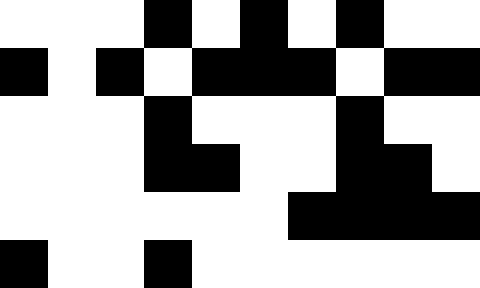[["white", "white", "white", "black", "white", "black", "white", "black", "white", "white"], ["black", "white", "black", "white", "black", "black", "black", "white", "black", "black"], ["white", "white", "white", "black", "white", "white", "white", "black", "white", "white"], ["white", "white", "white", "black", "black", "white", "white", "black", "black", "white"], ["white", "white", "white", "white", "white", "white", "black", "black", "black", "black"], ["black", "white", "white", "black", "white", "white", "white", "white", "white", "white"]]